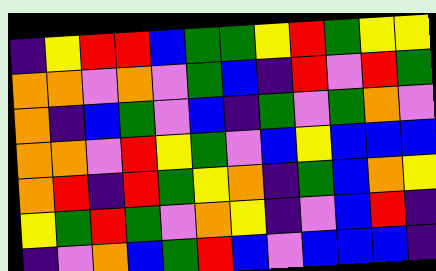[["indigo", "yellow", "red", "red", "blue", "green", "green", "yellow", "red", "green", "yellow", "yellow"], ["orange", "orange", "violet", "orange", "violet", "green", "blue", "indigo", "red", "violet", "red", "green"], ["orange", "indigo", "blue", "green", "violet", "blue", "indigo", "green", "violet", "green", "orange", "violet"], ["orange", "orange", "violet", "red", "yellow", "green", "violet", "blue", "yellow", "blue", "blue", "blue"], ["orange", "red", "indigo", "red", "green", "yellow", "orange", "indigo", "green", "blue", "orange", "yellow"], ["yellow", "green", "red", "green", "violet", "orange", "yellow", "indigo", "violet", "blue", "red", "indigo"], ["indigo", "violet", "orange", "blue", "green", "red", "blue", "violet", "blue", "blue", "blue", "indigo"]]